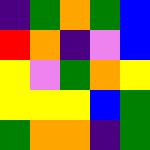[["indigo", "green", "orange", "green", "blue"], ["red", "orange", "indigo", "violet", "blue"], ["yellow", "violet", "green", "orange", "yellow"], ["yellow", "yellow", "yellow", "blue", "green"], ["green", "orange", "orange", "indigo", "green"]]